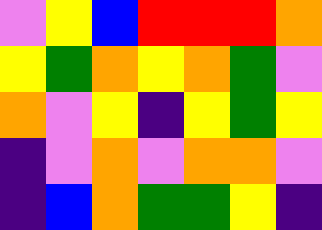[["violet", "yellow", "blue", "red", "red", "red", "orange"], ["yellow", "green", "orange", "yellow", "orange", "green", "violet"], ["orange", "violet", "yellow", "indigo", "yellow", "green", "yellow"], ["indigo", "violet", "orange", "violet", "orange", "orange", "violet"], ["indigo", "blue", "orange", "green", "green", "yellow", "indigo"]]